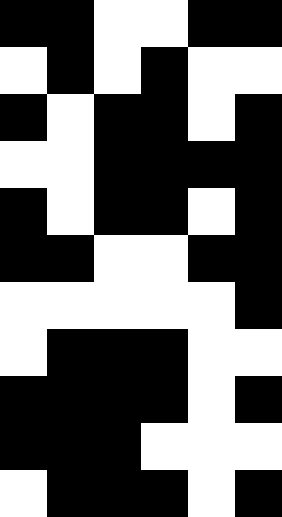[["black", "black", "white", "white", "black", "black"], ["white", "black", "white", "black", "white", "white"], ["black", "white", "black", "black", "white", "black"], ["white", "white", "black", "black", "black", "black"], ["black", "white", "black", "black", "white", "black"], ["black", "black", "white", "white", "black", "black"], ["white", "white", "white", "white", "white", "black"], ["white", "black", "black", "black", "white", "white"], ["black", "black", "black", "black", "white", "black"], ["black", "black", "black", "white", "white", "white"], ["white", "black", "black", "black", "white", "black"]]